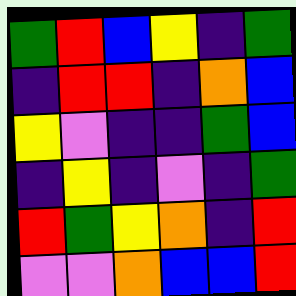[["green", "red", "blue", "yellow", "indigo", "green"], ["indigo", "red", "red", "indigo", "orange", "blue"], ["yellow", "violet", "indigo", "indigo", "green", "blue"], ["indigo", "yellow", "indigo", "violet", "indigo", "green"], ["red", "green", "yellow", "orange", "indigo", "red"], ["violet", "violet", "orange", "blue", "blue", "red"]]